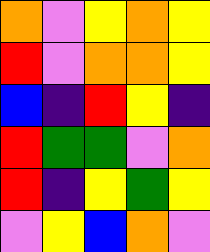[["orange", "violet", "yellow", "orange", "yellow"], ["red", "violet", "orange", "orange", "yellow"], ["blue", "indigo", "red", "yellow", "indigo"], ["red", "green", "green", "violet", "orange"], ["red", "indigo", "yellow", "green", "yellow"], ["violet", "yellow", "blue", "orange", "violet"]]